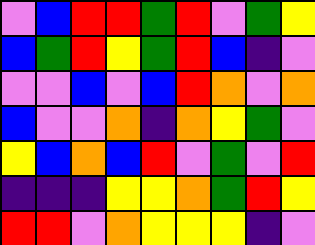[["violet", "blue", "red", "red", "green", "red", "violet", "green", "yellow"], ["blue", "green", "red", "yellow", "green", "red", "blue", "indigo", "violet"], ["violet", "violet", "blue", "violet", "blue", "red", "orange", "violet", "orange"], ["blue", "violet", "violet", "orange", "indigo", "orange", "yellow", "green", "violet"], ["yellow", "blue", "orange", "blue", "red", "violet", "green", "violet", "red"], ["indigo", "indigo", "indigo", "yellow", "yellow", "orange", "green", "red", "yellow"], ["red", "red", "violet", "orange", "yellow", "yellow", "yellow", "indigo", "violet"]]